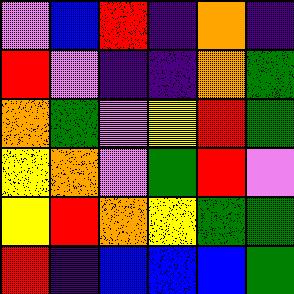[["violet", "blue", "red", "indigo", "orange", "indigo"], ["red", "violet", "indigo", "indigo", "orange", "green"], ["orange", "green", "violet", "yellow", "red", "green"], ["yellow", "orange", "violet", "green", "red", "violet"], ["yellow", "red", "orange", "yellow", "green", "green"], ["red", "indigo", "blue", "blue", "blue", "green"]]